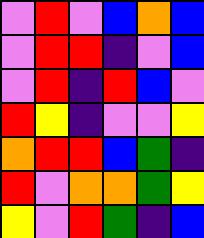[["violet", "red", "violet", "blue", "orange", "blue"], ["violet", "red", "red", "indigo", "violet", "blue"], ["violet", "red", "indigo", "red", "blue", "violet"], ["red", "yellow", "indigo", "violet", "violet", "yellow"], ["orange", "red", "red", "blue", "green", "indigo"], ["red", "violet", "orange", "orange", "green", "yellow"], ["yellow", "violet", "red", "green", "indigo", "blue"]]